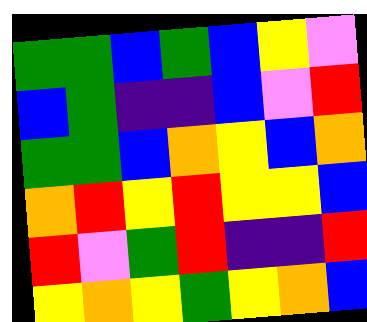[["green", "green", "blue", "green", "blue", "yellow", "violet"], ["blue", "green", "indigo", "indigo", "blue", "violet", "red"], ["green", "green", "blue", "orange", "yellow", "blue", "orange"], ["orange", "red", "yellow", "red", "yellow", "yellow", "blue"], ["red", "violet", "green", "red", "indigo", "indigo", "red"], ["yellow", "orange", "yellow", "green", "yellow", "orange", "blue"]]